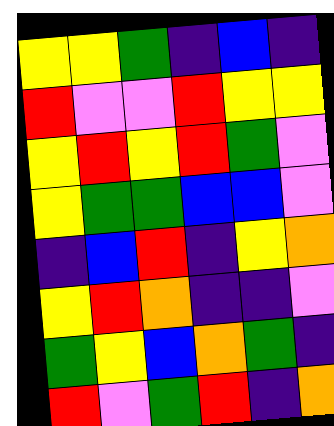[["yellow", "yellow", "green", "indigo", "blue", "indigo"], ["red", "violet", "violet", "red", "yellow", "yellow"], ["yellow", "red", "yellow", "red", "green", "violet"], ["yellow", "green", "green", "blue", "blue", "violet"], ["indigo", "blue", "red", "indigo", "yellow", "orange"], ["yellow", "red", "orange", "indigo", "indigo", "violet"], ["green", "yellow", "blue", "orange", "green", "indigo"], ["red", "violet", "green", "red", "indigo", "orange"]]